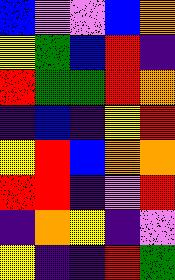[["blue", "violet", "violet", "blue", "orange"], ["yellow", "green", "blue", "red", "indigo"], ["red", "green", "green", "red", "orange"], ["indigo", "blue", "indigo", "yellow", "red"], ["yellow", "red", "blue", "orange", "orange"], ["red", "red", "indigo", "violet", "red"], ["indigo", "orange", "yellow", "indigo", "violet"], ["yellow", "indigo", "indigo", "red", "green"]]